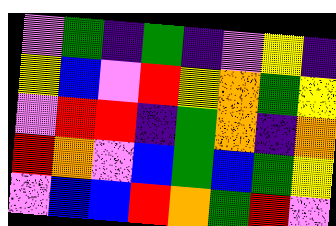[["violet", "green", "indigo", "green", "indigo", "violet", "yellow", "indigo"], ["yellow", "blue", "violet", "red", "yellow", "orange", "green", "yellow"], ["violet", "red", "red", "indigo", "green", "orange", "indigo", "orange"], ["red", "orange", "violet", "blue", "green", "blue", "green", "yellow"], ["violet", "blue", "blue", "red", "orange", "green", "red", "violet"]]